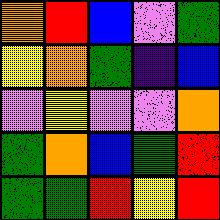[["orange", "red", "blue", "violet", "green"], ["yellow", "orange", "green", "indigo", "blue"], ["violet", "yellow", "violet", "violet", "orange"], ["green", "orange", "blue", "green", "red"], ["green", "green", "red", "yellow", "red"]]